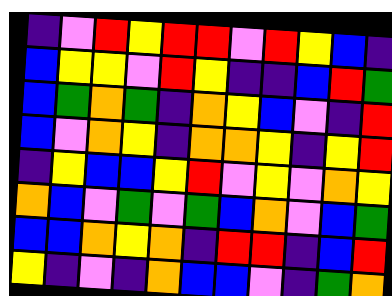[["indigo", "violet", "red", "yellow", "red", "red", "violet", "red", "yellow", "blue", "indigo"], ["blue", "yellow", "yellow", "violet", "red", "yellow", "indigo", "indigo", "blue", "red", "green"], ["blue", "green", "orange", "green", "indigo", "orange", "yellow", "blue", "violet", "indigo", "red"], ["blue", "violet", "orange", "yellow", "indigo", "orange", "orange", "yellow", "indigo", "yellow", "red"], ["indigo", "yellow", "blue", "blue", "yellow", "red", "violet", "yellow", "violet", "orange", "yellow"], ["orange", "blue", "violet", "green", "violet", "green", "blue", "orange", "violet", "blue", "green"], ["blue", "blue", "orange", "yellow", "orange", "indigo", "red", "red", "indigo", "blue", "red"], ["yellow", "indigo", "violet", "indigo", "orange", "blue", "blue", "violet", "indigo", "green", "orange"]]